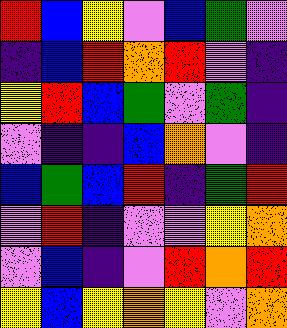[["red", "blue", "yellow", "violet", "blue", "green", "violet"], ["indigo", "blue", "red", "orange", "red", "violet", "indigo"], ["yellow", "red", "blue", "green", "violet", "green", "indigo"], ["violet", "indigo", "indigo", "blue", "orange", "violet", "indigo"], ["blue", "green", "blue", "red", "indigo", "green", "red"], ["violet", "red", "indigo", "violet", "violet", "yellow", "orange"], ["violet", "blue", "indigo", "violet", "red", "orange", "red"], ["yellow", "blue", "yellow", "orange", "yellow", "violet", "orange"]]